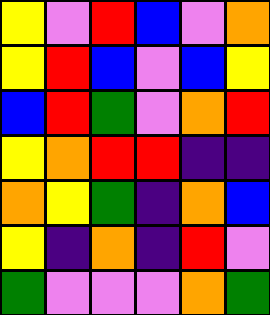[["yellow", "violet", "red", "blue", "violet", "orange"], ["yellow", "red", "blue", "violet", "blue", "yellow"], ["blue", "red", "green", "violet", "orange", "red"], ["yellow", "orange", "red", "red", "indigo", "indigo"], ["orange", "yellow", "green", "indigo", "orange", "blue"], ["yellow", "indigo", "orange", "indigo", "red", "violet"], ["green", "violet", "violet", "violet", "orange", "green"]]